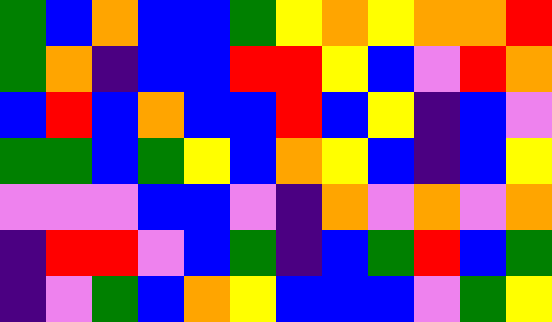[["green", "blue", "orange", "blue", "blue", "green", "yellow", "orange", "yellow", "orange", "orange", "red"], ["green", "orange", "indigo", "blue", "blue", "red", "red", "yellow", "blue", "violet", "red", "orange"], ["blue", "red", "blue", "orange", "blue", "blue", "red", "blue", "yellow", "indigo", "blue", "violet"], ["green", "green", "blue", "green", "yellow", "blue", "orange", "yellow", "blue", "indigo", "blue", "yellow"], ["violet", "violet", "violet", "blue", "blue", "violet", "indigo", "orange", "violet", "orange", "violet", "orange"], ["indigo", "red", "red", "violet", "blue", "green", "indigo", "blue", "green", "red", "blue", "green"], ["indigo", "violet", "green", "blue", "orange", "yellow", "blue", "blue", "blue", "violet", "green", "yellow"]]